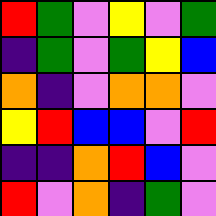[["red", "green", "violet", "yellow", "violet", "green"], ["indigo", "green", "violet", "green", "yellow", "blue"], ["orange", "indigo", "violet", "orange", "orange", "violet"], ["yellow", "red", "blue", "blue", "violet", "red"], ["indigo", "indigo", "orange", "red", "blue", "violet"], ["red", "violet", "orange", "indigo", "green", "violet"]]